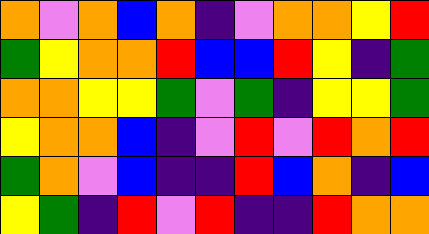[["orange", "violet", "orange", "blue", "orange", "indigo", "violet", "orange", "orange", "yellow", "red"], ["green", "yellow", "orange", "orange", "red", "blue", "blue", "red", "yellow", "indigo", "green"], ["orange", "orange", "yellow", "yellow", "green", "violet", "green", "indigo", "yellow", "yellow", "green"], ["yellow", "orange", "orange", "blue", "indigo", "violet", "red", "violet", "red", "orange", "red"], ["green", "orange", "violet", "blue", "indigo", "indigo", "red", "blue", "orange", "indigo", "blue"], ["yellow", "green", "indigo", "red", "violet", "red", "indigo", "indigo", "red", "orange", "orange"]]